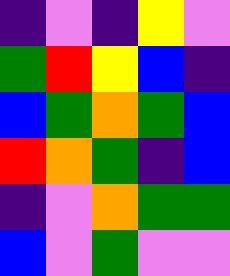[["indigo", "violet", "indigo", "yellow", "violet"], ["green", "red", "yellow", "blue", "indigo"], ["blue", "green", "orange", "green", "blue"], ["red", "orange", "green", "indigo", "blue"], ["indigo", "violet", "orange", "green", "green"], ["blue", "violet", "green", "violet", "violet"]]